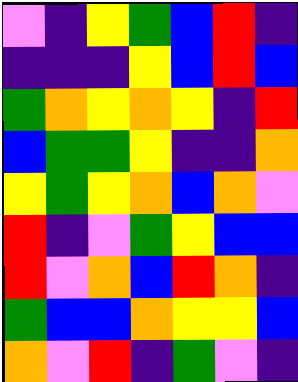[["violet", "indigo", "yellow", "green", "blue", "red", "indigo"], ["indigo", "indigo", "indigo", "yellow", "blue", "red", "blue"], ["green", "orange", "yellow", "orange", "yellow", "indigo", "red"], ["blue", "green", "green", "yellow", "indigo", "indigo", "orange"], ["yellow", "green", "yellow", "orange", "blue", "orange", "violet"], ["red", "indigo", "violet", "green", "yellow", "blue", "blue"], ["red", "violet", "orange", "blue", "red", "orange", "indigo"], ["green", "blue", "blue", "orange", "yellow", "yellow", "blue"], ["orange", "violet", "red", "indigo", "green", "violet", "indigo"]]